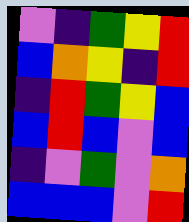[["violet", "indigo", "green", "yellow", "red"], ["blue", "orange", "yellow", "indigo", "red"], ["indigo", "red", "green", "yellow", "blue"], ["blue", "red", "blue", "violet", "blue"], ["indigo", "violet", "green", "violet", "orange"], ["blue", "blue", "blue", "violet", "red"]]